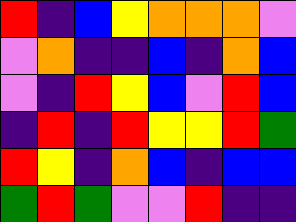[["red", "indigo", "blue", "yellow", "orange", "orange", "orange", "violet"], ["violet", "orange", "indigo", "indigo", "blue", "indigo", "orange", "blue"], ["violet", "indigo", "red", "yellow", "blue", "violet", "red", "blue"], ["indigo", "red", "indigo", "red", "yellow", "yellow", "red", "green"], ["red", "yellow", "indigo", "orange", "blue", "indigo", "blue", "blue"], ["green", "red", "green", "violet", "violet", "red", "indigo", "indigo"]]